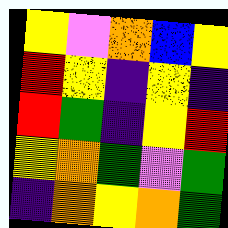[["yellow", "violet", "orange", "blue", "yellow"], ["red", "yellow", "indigo", "yellow", "indigo"], ["red", "green", "indigo", "yellow", "red"], ["yellow", "orange", "green", "violet", "green"], ["indigo", "orange", "yellow", "orange", "green"]]